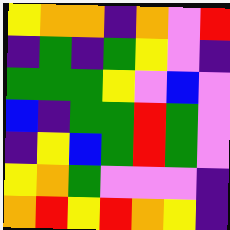[["yellow", "orange", "orange", "indigo", "orange", "violet", "red"], ["indigo", "green", "indigo", "green", "yellow", "violet", "indigo"], ["green", "green", "green", "yellow", "violet", "blue", "violet"], ["blue", "indigo", "green", "green", "red", "green", "violet"], ["indigo", "yellow", "blue", "green", "red", "green", "violet"], ["yellow", "orange", "green", "violet", "violet", "violet", "indigo"], ["orange", "red", "yellow", "red", "orange", "yellow", "indigo"]]